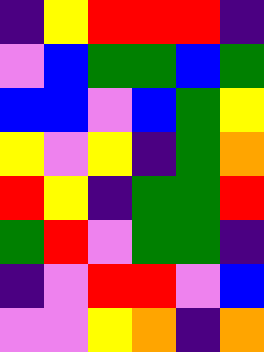[["indigo", "yellow", "red", "red", "red", "indigo"], ["violet", "blue", "green", "green", "blue", "green"], ["blue", "blue", "violet", "blue", "green", "yellow"], ["yellow", "violet", "yellow", "indigo", "green", "orange"], ["red", "yellow", "indigo", "green", "green", "red"], ["green", "red", "violet", "green", "green", "indigo"], ["indigo", "violet", "red", "red", "violet", "blue"], ["violet", "violet", "yellow", "orange", "indigo", "orange"]]